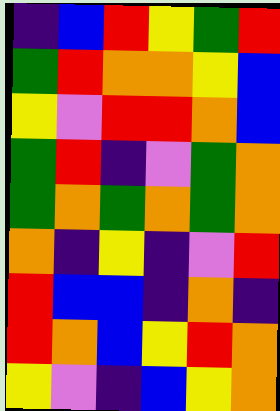[["indigo", "blue", "red", "yellow", "green", "red"], ["green", "red", "orange", "orange", "yellow", "blue"], ["yellow", "violet", "red", "red", "orange", "blue"], ["green", "red", "indigo", "violet", "green", "orange"], ["green", "orange", "green", "orange", "green", "orange"], ["orange", "indigo", "yellow", "indigo", "violet", "red"], ["red", "blue", "blue", "indigo", "orange", "indigo"], ["red", "orange", "blue", "yellow", "red", "orange"], ["yellow", "violet", "indigo", "blue", "yellow", "orange"]]